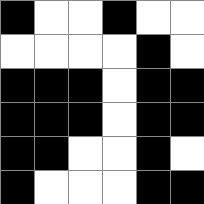[["black", "white", "white", "black", "white", "white"], ["white", "white", "white", "white", "black", "white"], ["black", "black", "black", "white", "black", "black"], ["black", "black", "black", "white", "black", "black"], ["black", "black", "white", "white", "black", "white"], ["black", "white", "white", "white", "black", "black"]]